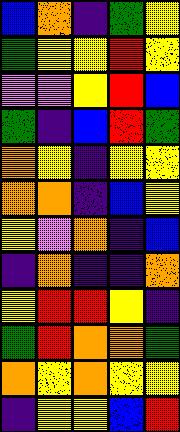[["blue", "orange", "indigo", "green", "yellow"], ["green", "yellow", "yellow", "red", "yellow"], ["violet", "violet", "yellow", "red", "blue"], ["green", "indigo", "blue", "red", "green"], ["orange", "yellow", "indigo", "yellow", "yellow"], ["orange", "orange", "indigo", "blue", "yellow"], ["yellow", "violet", "orange", "indigo", "blue"], ["indigo", "orange", "indigo", "indigo", "orange"], ["yellow", "red", "red", "yellow", "indigo"], ["green", "red", "orange", "orange", "green"], ["orange", "yellow", "orange", "yellow", "yellow"], ["indigo", "yellow", "yellow", "blue", "red"]]